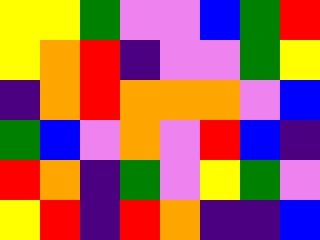[["yellow", "yellow", "green", "violet", "violet", "blue", "green", "red"], ["yellow", "orange", "red", "indigo", "violet", "violet", "green", "yellow"], ["indigo", "orange", "red", "orange", "orange", "orange", "violet", "blue"], ["green", "blue", "violet", "orange", "violet", "red", "blue", "indigo"], ["red", "orange", "indigo", "green", "violet", "yellow", "green", "violet"], ["yellow", "red", "indigo", "red", "orange", "indigo", "indigo", "blue"]]